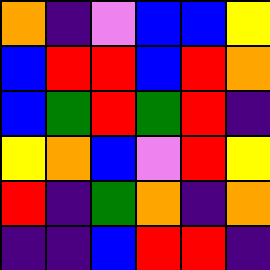[["orange", "indigo", "violet", "blue", "blue", "yellow"], ["blue", "red", "red", "blue", "red", "orange"], ["blue", "green", "red", "green", "red", "indigo"], ["yellow", "orange", "blue", "violet", "red", "yellow"], ["red", "indigo", "green", "orange", "indigo", "orange"], ["indigo", "indigo", "blue", "red", "red", "indigo"]]